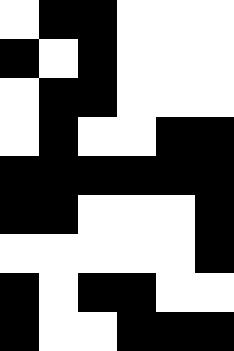[["white", "black", "black", "white", "white", "white"], ["black", "white", "black", "white", "white", "white"], ["white", "black", "black", "white", "white", "white"], ["white", "black", "white", "white", "black", "black"], ["black", "black", "black", "black", "black", "black"], ["black", "black", "white", "white", "white", "black"], ["white", "white", "white", "white", "white", "black"], ["black", "white", "black", "black", "white", "white"], ["black", "white", "white", "black", "black", "black"]]